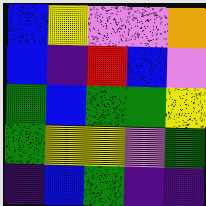[["blue", "yellow", "violet", "violet", "orange"], ["blue", "indigo", "red", "blue", "violet"], ["green", "blue", "green", "green", "yellow"], ["green", "yellow", "yellow", "violet", "green"], ["indigo", "blue", "green", "indigo", "indigo"]]